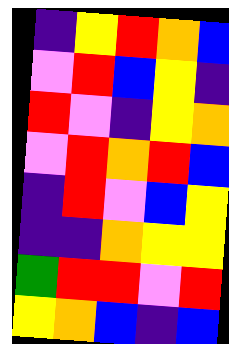[["indigo", "yellow", "red", "orange", "blue"], ["violet", "red", "blue", "yellow", "indigo"], ["red", "violet", "indigo", "yellow", "orange"], ["violet", "red", "orange", "red", "blue"], ["indigo", "red", "violet", "blue", "yellow"], ["indigo", "indigo", "orange", "yellow", "yellow"], ["green", "red", "red", "violet", "red"], ["yellow", "orange", "blue", "indigo", "blue"]]